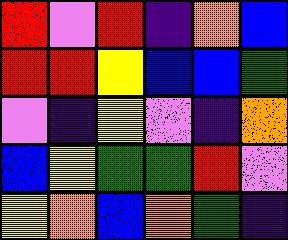[["red", "violet", "red", "indigo", "orange", "blue"], ["red", "red", "yellow", "blue", "blue", "green"], ["violet", "indigo", "yellow", "violet", "indigo", "orange"], ["blue", "yellow", "green", "green", "red", "violet"], ["yellow", "orange", "blue", "orange", "green", "indigo"]]